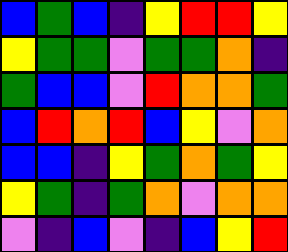[["blue", "green", "blue", "indigo", "yellow", "red", "red", "yellow"], ["yellow", "green", "green", "violet", "green", "green", "orange", "indigo"], ["green", "blue", "blue", "violet", "red", "orange", "orange", "green"], ["blue", "red", "orange", "red", "blue", "yellow", "violet", "orange"], ["blue", "blue", "indigo", "yellow", "green", "orange", "green", "yellow"], ["yellow", "green", "indigo", "green", "orange", "violet", "orange", "orange"], ["violet", "indigo", "blue", "violet", "indigo", "blue", "yellow", "red"]]